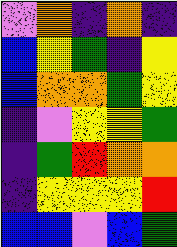[["violet", "orange", "indigo", "orange", "indigo"], ["blue", "yellow", "green", "indigo", "yellow"], ["blue", "orange", "orange", "green", "yellow"], ["indigo", "violet", "yellow", "yellow", "green"], ["indigo", "green", "red", "orange", "orange"], ["indigo", "yellow", "yellow", "yellow", "red"], ["blue", "blue", "violet", "blue", "green"]]